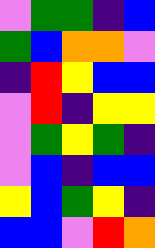[["violet", "green", "green", "indigo", "blue"], ["green", "blue", "orange", "orange", "violet"], ["indigo", "red", "yellow", "blue", "blue"], ["violet", "red", "indigo", "yellow", "yellow"], ["violet", "green", "yellow", "green", "indigo"], ["violet", "blue", "indigo", "blue", "blue"], ["yellow", "blue", "green", "yellow", "indigo"], ["blue", "blue", "violet", "red", "orange"]]